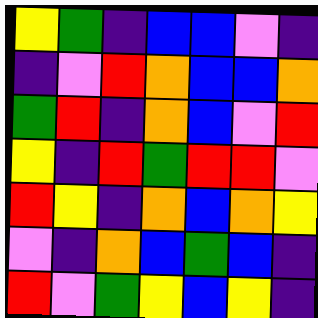[["yellow", "green", "indigo", "blue", "blue", "violet", "indigo"], ["indigo", "violet", "red", "orange", "blue", "blue", "orange"], ["green", "red", "indigo", "orange", "blue", "violet", "red"], ["yellow", "indigo", "red", "green", "red", "red", "violet"], ["red", "yellow", "indigo", "orange", "blue", "orange", "yellow"], ["violet", "indigo", "orange", "blue", "green", "blue", "indigo"], ["red", "violet", "green", "yellow", "blue", "yellow", "indigo"]]